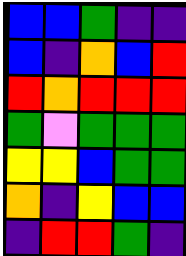[["blue", "blue", "green", "indigo", "indigo"], ["blue", "indigo", "orange", "blue", "red"], ["red", "orange", "red", "red", "red"], ["green", "violet", "green", "green", "green"], ["yellow", "yellow", "blue", "green", "green"], ["orange", "indigo", "yellow", "blue", "blue"], ["indigo", "red", "red", "green", "indigo"]]